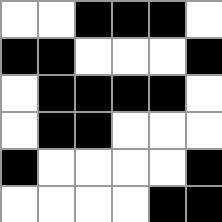[["white", "white", "black", "black", "black", "white"], ["black", "black", "white", "white", "white", "black"], ["white", "black", "black", "black", "black", "white"], ["white", "black", "black", "white", "white", "white"], ["black", "white", "white", "white", "white", "black"], ["white", "white", "white", "white", "black", "black"]]